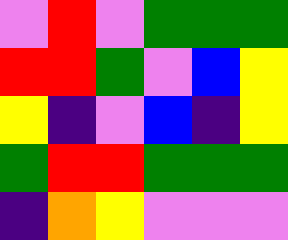[["violet", "red", "violet", "green", "green", "green"], ["red", "red", "green", "violet", "blue", "yellow"], ["yellow", "indigo", "violet", "blue", "indigo", "yellow"], ["green", "red", "red", "green", "green", "green"], ["indigo", "orange", "yellow", "violet", "violet", "violet"]]